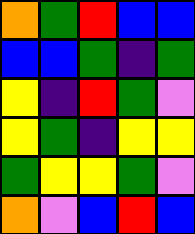[["orange", "green", "red", "blue", "blue"], ["blue", "blue", "green", "indigo", "green"], ["yellow", "indigo", "red", "green", "violet"], ["yellow", "green", "indigo", "yellow", "yellow"], ["green", "yellow", "yellow", "green", "violet"], ["orange", "violet", "blue", "red", "blue"]]